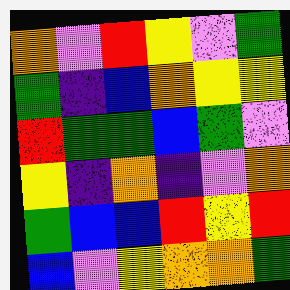[["orange", "violet", "red", "yellow", "violet", "green"], ["green", "indigo", "blue", "orange", "yellow", "yellow"], ["red", "green", "green", "blue", "green", "violet"], ["yellow", "indigo", "orange", "indigo", "violet", "orange"], ["green", "blue", "blue", "red", "yellow", "red"], ["blue", "violet", "yellow", "orange", "orange", "green"]]